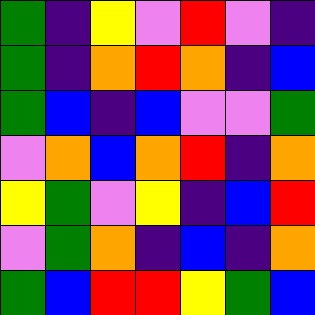[["green", "indigo", "yellow", "violet", "red", "violet", "indigo"], ["green", "indigo", "orange", "red", "orange", "indigo", "blue"], ["green", "blue", "indigo", "blue", "violet", "violet", "green"], ["violet", "orange", "blue", "orange", "red", "indigo", "orange"], ["yellow", "green", "violet", "yellow", "indigo", "blue", "red"], ["violet", "green", "orange", "indigo", "blue", "indigo", "orange"], ["green", "blue", "red", "red", "yellow", "green", "blue"]]